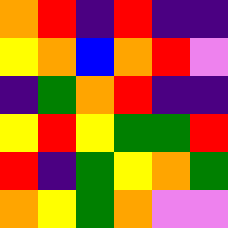[["orange", "red", "indigo", "red", "indigo", "indigo"], ["yellow", "orange", "blue", "orange", "red", "violet"], ["indigo", "green", "orange", "red", "indigo", "indigo"], ["yellow", "red", "yellow", "green", "green", "red"], ["red", "indigo", "green", "yellow", "orange", "green"], ["orange", "yellow", "green", "orange", "violet", "violet"]]